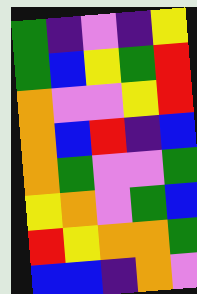[["green", "indigo", "violet", "indigo", "yellow"], ["green", "blue", "yellow", "green", "red"], ["orange", "violet", "violet", "yellow", "red"], ["orange", "blue", "red", "indigo", "blue"], ["orange", "green", "violet", "violet", "green"], ["yellow", "orange", "violet", "green", "blue"], ["red", "yellow", "orange", "orange", "green"], ["blue", "blue", "indigo", "orange", "violet"]]